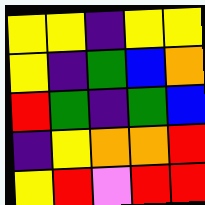[["yellow", "yellow", "indigo", "yellow", "yellow"], ["yellow", "indigo", "green", "blue", "orange"], ["red", "green", "indigo", "green", "blue"], ["indigo", "yellow", "orange", "orange", "red"], ["yellow", "red", "violet", "red", "red"]]